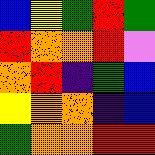[["blue", "yellow", "green", "red", "green"], ["red", "orange", "orange", "red", "violet"], ["orange", "red", "indigo", "green", "blue"], ["yellow", "orange", "orange", "indigo", "blue"], ["green", "orange", "orange", "red", "red"]]